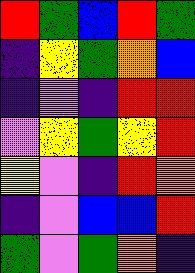[["red", "green", "blue", "red", "green"], ["indigo", "yellow", "green", "orange", "blue"], ["indigo", "violet", "indigo", "red", "red"], ["violet", "yellow", "green", "yellow", "red"], ["yellow", "violet", "indigo", "red", "orange"], ["indigo", "violet", "blue", "blue", "red"], ["green", "violet", "green", "orange", "indigo"]]